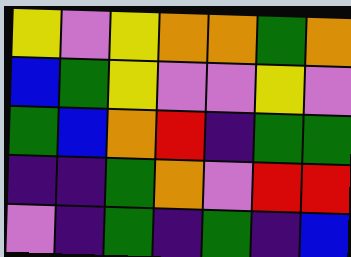[["yellow", "violet", "yellow", "orange", "orange", "green", "orange"], ["blue", "green", "yellow", "violet", "violet", "yellow", "violet"], ["green", "blue", "orange", "red", "indigo", "green", "green"], ["indigo", "indigo", "green", "orange", "violet", "red", "red"], ["violet", "indigo", "green", "indigo", "green", "indigo", "blue"]]